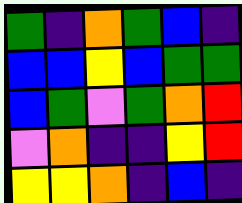[["green", "indigo", "orange", "green", "blue", "indigo"], ["blue", "blue", "yellow", "blue", "green", "green"], ["blue", "green", "violet", "green", "orange", "red"], ["violet", "orange", "indigo", "indigo", "yellow", "red"], ["yellow", "yellow", "orange", "indigo", "blue", "indigo"]]